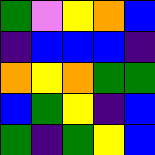[["green", "violet", "yellow", "orange", "blue"], ["indigo", "blue", "blue", "blue", "indigo"], ["orange", "yellow", "orange", "green", "green"], ["blue", "green", "yellow", "indigo", "blue"], ["green", "indigo", "green", "yellow", "blue"]]